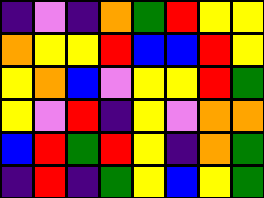[["indigo", "violet", "indigo", "orange", "green", "red", "yellow", "yellow"], ["orange", "yellow", "yellow", "red", "blue", "blue", "red", "yellow"], ["yellow", "orange", "blue", "violet", "yellow", "yellow", "red", "green"], ["yellow", "violet", "red", "indigo", "yellow", "violet", "orange", "orange"], ["blue", "red", "green", "red", "yellow", "indigo", "orange", "green"], ["indigo", "red", "indigo", "green", "yellow", "blue", "yellow", "green"]]